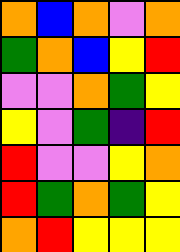[["orange", "blue", "orange", "violet", "orange"], ["green", "orange", "blue", "yellow", "red"], ["violet", "violet", "orange", "green", "yellow"], ["yellow", "violet", "green", "indigo", "red"], ["red", "violet", "violet", "yellow", "orange"], ["red", "green", "orange", "green", "yellow"], ["orange", "red", "yellow", "yellow", "yellow"]]